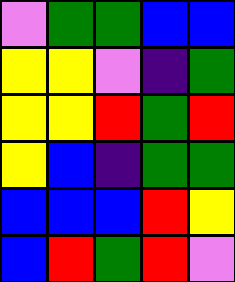[["violet", "green", "green", "blue", "blue"], ["yellow", "yellow", "violet", "indigo", "green"], ["yellow", "yellow", "red", "green", "red"], ["yellow", "blue", "indigo", "green", "green"], ["blue", "blue", "blue", "red", "yellow"], ["blue", "red", "green", "red", "violet"]]